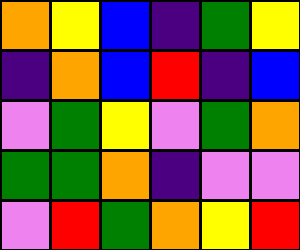[["orange", "yellow", "blue", "indigo", "green", "yellow"], ["indigo", "orange", "blue", "red", "indigo", "blue"], ["violet", "green", "yellow", "violet", "green", "orange"], ["green", "green", "orange", "indigo", "violet", "violet"], ["violet", "red", "green", "orange", "yellow", "red"]]